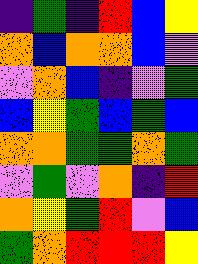[["indigo", "green", "indigo", "red", "blue", "yellow"], ["orange", "blue", "orange", "orange", "blue", "violet"], ["violet", "orange", "blue", "indigo", "violet", "green"], ["blue", "yellow", "green", "blue", "green", "blue"], ["orange", "orange", "green", "green", "orange", "green"], ["violet", "green", "violet", "orange", "indigo", "red"], ["orange", "yellow", "green", "red", "violet", "blue"], ["green", "orange", "red", "red", "red", "yellow"]]